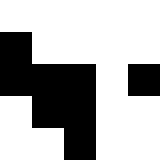[["white", "white", "white", "white", "white"], ["black", "white", "white", "white", "white"], ["black", "black", "black", "white", "black"], ["white", "black", "black", "white", "white"], ["white", "white", "black", "white", "white"]]